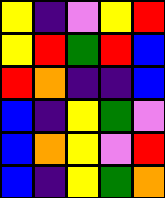[["yellow", "indigo", "violet", "yellow", "red"], ["yellow", "red", "green", "red", "blue"], ["red", "orange", "indigo", "indigo", "blue"], ["blue", "indigo", "yellow", "green", "violet"], ["blue", "orange", "yellow", "violet", "red"], ["blue", "indigo", "yellow", "green", "orange"]]